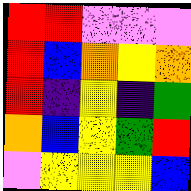[["red", "red", "violet", "violet", "violet"], ["red", "blue", "orange", "yellow", "orange"], ["red", "indigo", "yellow", "indigo", "green"], ["orange", "blue", "yellow", "green", "red"], ["violet", "yellow", "yellow", "yellow", "blue"]]